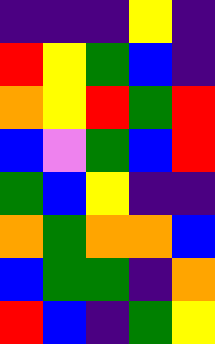[["indigo", "indigo", "indigo", "yellow", "indigo"], ["red", "yellow", "green", "blue", "indigo"], ["orange", "yellow", "red", "green", "red"], ["blue", "violet", "green", "blue", "red"], ["green", "blue", "yellow", "indigo", "indigo"], ["orange", "green", "orange", "orange", "blue"], ["blue", "green", "green", "indigo", "orange"], ["red", "blue", "indigo", "green", "yellow"]]